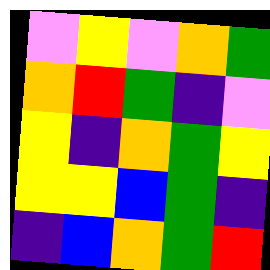[["violet", "yellow", "violet", "orange", "green"], ["orange", "red", "green", "indigo", "violet"], ["yellow", "indigo", "orange", "green", "yellow"], ["yellow", "yellow", "blue", "green", "indigo"], ["indigo", "blue", "orange", "green", "red"]]